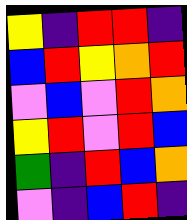[["yellow", "indigo", "red", "red", "indigo"], ["blue", "red", "yellow", "orange", "red"], ["violet", "blue", "violet", "red", "orange"], ["yellow", "red", "violet", "red", "blue"], ["green", "indigo", "red", "blue", "orange"], ["violet", "indigo", "blue", "red", "indigo"]]